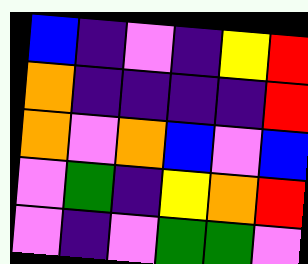[["blue", "indigo", "violet", "indigo", "yellow", "red"], ["orange", "indigo", "indigo", "indigo", "indigo", "red"], ["orange", "violet", "orange", "blue", "violet", "blue"], ["violet", "green", "indigo", "yellow", "orange", "red"], ["violet", "indigo", "violet", "green", "green", "violet"]]